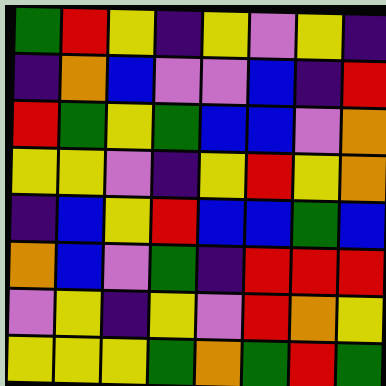[["green", "red", "yellow", "indigo", "yellow", "violet", "yellow", "indigo"], ["indigo", "orange", "blue", "violet", "violet", "blue", "indigo", "red"], ["red", "green", "yellow", "green", "blue", "blue", "violet", "orange"], ["yellow", "yellow", "violet", "indigo", "yellow", "red", "yellow", "orange"], ["indigo", "blue", "yellow", "red", "blue", "blue", "green", "blue"], ["orange", "blue", "violet", "green", "indigo", "red", "red", "red"], ["violet", "yellow", "indigo", "yellow", "violet", "red", "orange", "yellow"], ["yellow", "yellow", "yellow", "green", "orange", "green", "red", "green"]]